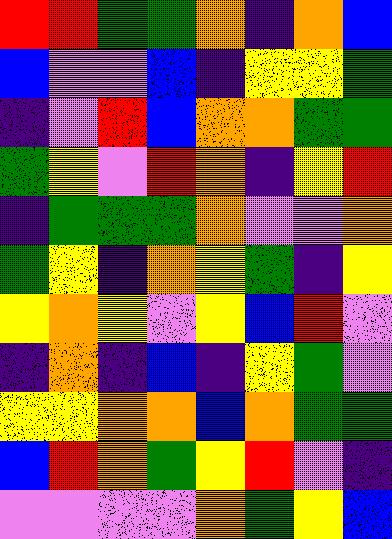[["red", "red", "green", "green", "orange", "indigo", "orange", "blue"], ["blue", "violet", "violet", "blue", "indigo", "yellow", "yellow", "green"], ["indigo", "violet", "red", "blue", "orange", "orange", "green", "green"], ["green", "yellow", "violet", "red", "orange", "indigo", "yellow", "red"], ["indigo", "green", "green", "green", "orange", "violet", "violet", "orange"], ["green", "yellow", "indigo", "orange", "yellow", "green", "indigo", "yellow"], ["yellow", "orange", "yellow", "violet", "yellow", "blue", "red", "violet"], ["indigo", "orange", "indigo", "blue", "indigo", "yellow", "green", "violet"], ["yellow", "yellow", "orange", "orange", "blue", "orange", "green", "green"], ["blue", "red", "orange", "green", "yellow", "red", "violet", "indigo"], ["violet", "violet", "violet", "violet", "orange", "green", "yellow", "blue"]]